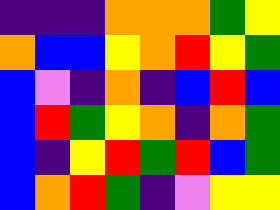[["indigo", "indigo", "indigo", "orange", "orange", "orange", "green", "yellow"], ["orange", "blue", "blue", "yellow", "orange", "red", "yellow", "green"], ["blue", "violet", "indigo", "orange", "indigo", "blue", "red", "blue"], ["blue", "red", "green", "yellow", "orange", "indigo", "orange", "green"], ["blue", "indigo", "yellow", "red", "green", "red", "blue", "green"], ["blue", "orange", "red", "green", "indigo", "violet", "yellow", "yellow"]]